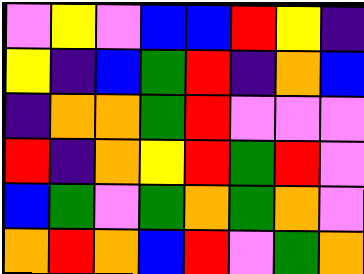[["violet", "yellow", "violet", "blue", "blue", "red", "yellow", "indigo"], ["yellow", "indigo", "blue", "green", "red", "indigo", "orange", "blue"], ["indigo", "orange", "orange", "green", "red", "violet", "violet", "violet"], ["red", "indigo", "orange", "yellow", "red", "green", "red", "violet"], ["blue", "green", "violet", "green", "orange", "green", "orange", "violet"], ["orange", "red", "orange", "blue", "red", "violet", "green", "orange"]]